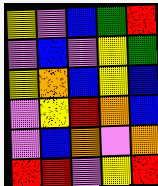[["yellow", "violet", "blue", "green", "red"], ["violet", "blue", "violet", "yellow", "green"], ["yellow", "orange", "blue", "yellow", "blue"], ["violet", "yellow", "red", "orange", "blue"], ["violet", "blue", "orange", "violet", "orange"], ["red", "red", "violet", "yellow", "red"]]